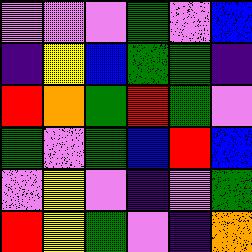[["violet", "violet", "violet", "green", "violet", "blue"], ["indigo", "yellow", "blue", "green", "green", "indigo"], ["red", "orange", "green", "red", "green", "violet"], ["green", "violet", "green", "blue", "red", "blue"], ["violet", "yellow", "violet", "indigo", "violet", "green"], ["red", "yellow", "green", "violet", "indigo", "orange"]]